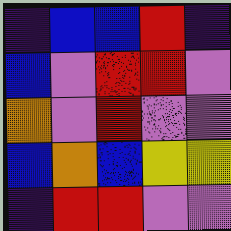[["indigo", "blue", "blue", "red", "indigo"], ["blue", "violet", "red", "red", "violet"], ["orange", "violet", "red", "violet", "violet"], ["blue", "orange", "blue", "yellow", "yellow"], ["indigo", "red", "red", "violet", "violet"]]